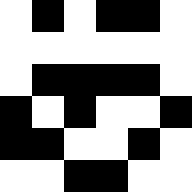[["white", "black", "white", "black", "black", "white"], ["white", "white", "white", "white", "white", "white"], ["white", "black", "black", "black", "black", "white"], ["black", "white", "black", "white", "white", "black"], ["black", "black", "white", "white", "black", "white"], ["white", "white", "black", "black", "white", "white"]]